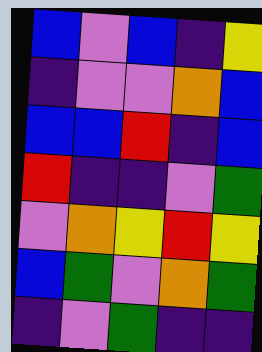[["blue", "violet", "blue", "indigo", "yellow"], ["indigo", "violet", "violet", "orange", "blue"], ["blue", "blue", "red", "indigo", "blue"], ["red", "indigo", "indigo", "violet", "green"], ["violet", "orange", "yellow", "red", "yellow"], ["blue", "green", "violet", "orange", "green"], ["indigo", "violet", "green", "indigo", "indigo"]]